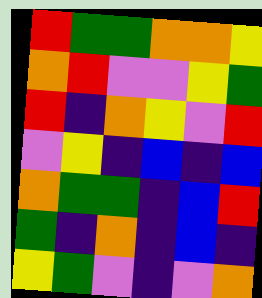[["red", "green", "green", "orange", "orange", "yellow"], ["orange", "red", "violet", "violet", "yellow", "green"], ["red", "indigo", "orange", "yellow", "violet", "red"], ["violet", "yellow", "indigo", "blue", "indigo", "blue"], ["orange", "green", "green", "indigo", "blue", "red"], ["green", "indigo", "orange", "indigo", "blue", "indigo"], ["yellow", "green", "violet", "indigo", "violet", "orange"]]